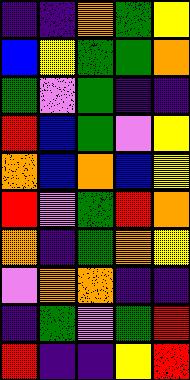[["indigo", "indigo", "orange", "green", "yellow"], ["blue", "yellow", "green", "green", "orange"], ["green", "violet", "green", "indigo", "indigo"], ["red", "blue", "green", "violet", "yellow"], ["orange", "blue", "orange", "blue", "yellow"], ["red", "violet", "green", "red", "orange"], ["orange", "indigo", "green", "orange", "yellow"], ["violet", "orange", "orange", "indigo", "indigo"], ["indigo", "green", "violet", "green", "red"], ["red", "indigo", "indigo", "yellow", "red"]]